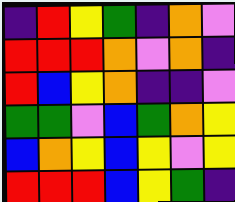[["indigo", "red", "yellow", "green", "indigo", "orange", "violet"], ["red", "red", "red", "orange", "violet", "orange", "indigo"], ["red", "blue", "yellow", "orange", "indigo", "indigo", "violet"], ["green", "green", "violet", "blue", "green", "orange", "yellow"], ["blue", "orange", "yellow", "blue", "yellow", "violet", "yellow"], ["red", "red", "red", "blue", "yellow", "green", "indigo"]]